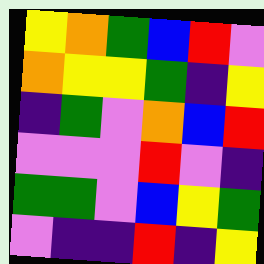[["yellow", "orange", "green", "blue", "red", "violet"], ["orange", "yellow", "yellow", "green", "indigo", "yellow"], ["indigo", "green", "violet", "orange", "blue", "red"], ["violet", "violet", "violet", "red", "violet", "indigo"], ["green", "green", "violet", "blue", "yellow", "green"], ["violet", "indigo", "indigo", "red", "indigo", "yellow"]]